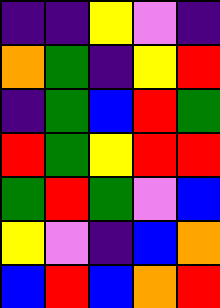[["indigo", "indigo", "yellow", "violet", "indigo"], ["orange", "green", "indigo", "yellow", "red"], ["indigo", "green", "blue", "red", "green"], ["red", "green", "yellow", "red", "red"], ["green", "red", "green", "violet", "blue"], ["yellow", "violet", "indigo", "blue", "orange"], ["blue", "red", "blue", "orange", "red"]]